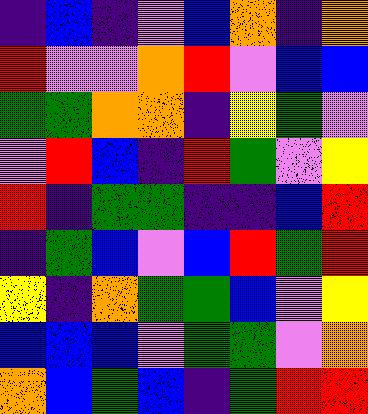[["indigo", "blue", "indigo", "violet", "blue", "orange", "indigo", "orange"], ["red", "violet", "violet", "orange", "red", "violet", "blue", "blue"], ["green", "green", "orange", "orange", "indigo", "yellow", "green", "violet"], ["violet", "red", "blue", "indigo", "red", "green", "violet", "yellow"], ["red", "indigo", "green", "green", "indigo", "indigo", "blue", "red"], ["indigo", "green", "blue", "violet", "blue", "red", "green", "red"], ["yellow", "indigo", "orange", "green", "green", "blue", "violet", "yellow"], ["blue", "blue", "blue", "violet", "green", "green", "violet", "orange"], ["orange", "blue", "green", "blue", "indigo", "green", "red", "red"]]